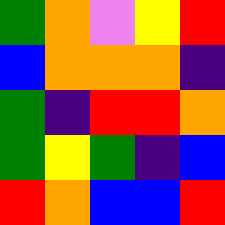[["green", "orange", "violet", "yellow", "red"], ["blue", "orange", "orange", "orange", "indigo"], ["green", "indigo", "red", "red", "orange"], ["green", "yellow", "green", "indigo", "blue"], ["red", "orange", "blue", "blue", "red"]]